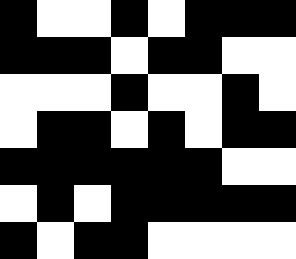[["black", "white", "white", "black", "white", "black", "black", "black"], ["black", "black", "black", "white", "black", "black", "white", "white"], ["white", "white", "white", "black", "white", "white", "black", "white"], ["white", "black", "black", "white", "black", "white", "black", "black"], ["black", "black", "black", "black", "black", "black", "white", "white"], ["white", "black", "white", "black", "black", "black", "black", "black"], ["black", "white", "black", "black", "white", "white", "white", "white"]]